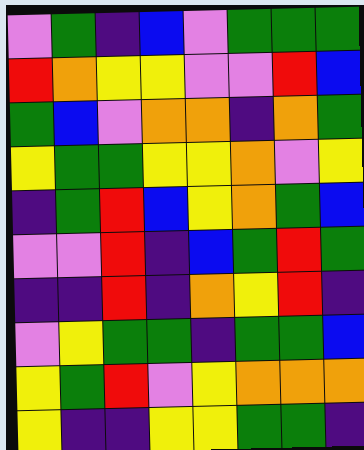[["violet", "green", "indigo", "blue", "violet", "green", "green", "green"], ["red", "orange", "yellow", "yellow", "violet", "violet", "red", "blue"], ["green", "blue", "violet", "orange", "orange", "indigo", "orange", "green"], ["yellow", "green", "green", "yellow", "yellow", "orange", "violet", "yellow"], ["indigo", "green", "red", "blue", "yellow", "orange", "green", "blue"], ["violet", "violet", "red", "indigo", "blue", "green", "red", "green"], ["indigo", "indigo", "red", "indigo", "orange", "yellow", "red", "indigo"], ["violet", "yellow", "green", "green", "indigo", "green", "green", "blue"], ["yellow", "green", "red", "violet", "yellow", "orange", "orange", "orange"], ["yellow", "indigo", "indigo", "yellow", "yellow", "green", "green", "indigo"]]